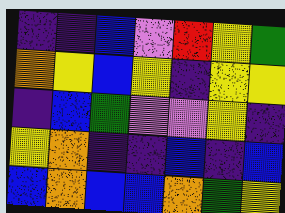[["indigo", "indigo", "blue", "violet", "red", "yellow", "green"], ["orange", "yellow", "blue", "yellow", "indigo", "yellow", "yellow"], ["indigo", "blue", "green", "violet", "violet", "yellow", "indigo"], ["yellow", "orange", "indigo", "indigo", "blue", "indigo", "blue"], ["blue", "orange", "blue", "blue", "orange", "green", "yellow"]]